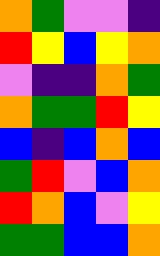[["orange", "green", "violet", "violet", "indigo"], ["red", "yellow", "blue", "yellow", "orange"], ["violet", "indigo", "indigo", "orange", "green"], ["orange", "green", "green", "red", "yellow"], ["blue", "indigo", "blue", "orange", "blue"], ["green", "red", "violet", "blue", "orange"], ["red", "orange", "blue", "violet", "yellow"], ["green", "green", "blue", "blue", "orange"]]